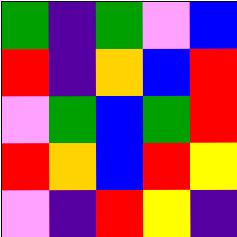[["green", "indigo", "green", "violet", "blue"], ["red", "indigo", "orange", "blue", "red"], ["violet", "green", "blue", "green", "red"], ["red", "orange", "blue", "red", "yellow"], ["violet", "indigo", "red", "yellow", "indigo"]]